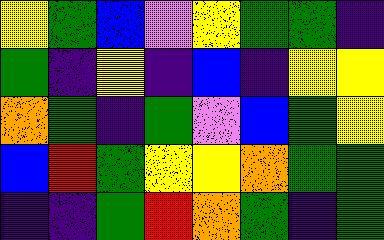[["yellow", "green", "blue", "violet", "yellow", "green", "green", "indigo"], ["green", "indigo", "yellow", "indigo", "blue", "indigo", "yellow", "yellow"], ["orange", "green", "indigo", "green", "violet", "blue", "green", "yellow"], ["blue", "red", "green", "yellow", "yellow", "orange", "green", "green"], ["indigo", "indigo", "green", "red", "orange", "green", "indigo", "green"]]